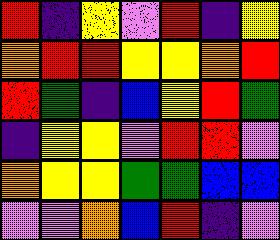[["red", "indigo", "yellow", "violet", "red", "indigo", "yellow"], ["orange", "red", "red", "yellow", "yellow", "orange", "red"], ["red", "green", "indigo", "blue", "yellow", "red", "green"], ["indigo", "yellow", "yellow", "violet", "red", "red", "violet"], ["orange", "yellow", "yellow", "green", "green", "blue", "blue"], ["violet", "violet", "orange", "blue", "red", "indigo", "violet"]]